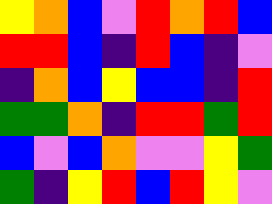[["yellow", "orange", "blue", "violet", "red", "orange", "red", "blue"], ["red", "red", "blue", "indigo", "red", "blue", "indigo", "violet"], ["indigo", "orange", "blue", "yellow", "blue", "blue", "indigo", "red"], ["green", "green", "orange", "indigo", "red", "red", "green", "red"], ["blue", "violet", "blue", "orange", "violet", "violet", "yellow", "green"], ["green", "indigo", "yellow", "red", "blue", "red", "yellow", "violet"]]